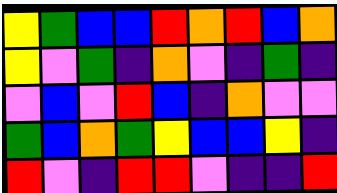[["yellow", "green", "blue", "blue", "red", "orange", "red", "blue", "orange"], ["yellow", "violet", "green", "indigo", "orange", "violet", "indigo", "green", "indigo"], ["violet", "blue", "violet", "red", "blue", "indigo", "orange", "violet", "violet"], ["green", "blue", "orange", "green", "yellow", "blue", "blue", "yellow", "indigo"], ["red", "violet", "indigo", "red", "red", "violet", "indigo", "indigo", "red"]]